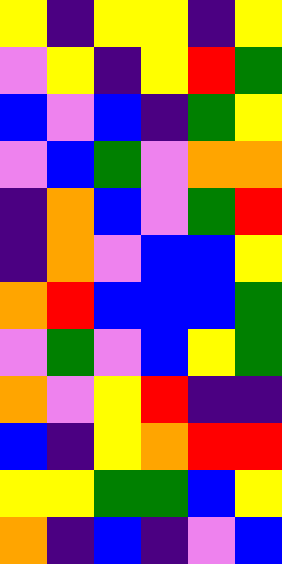[["yellow", "indigo", "yellow", "yellow", "indigo", "yellow"], ["violet", "yellow", "indigo", "yellow", "red", "green"], ["blue", "violet", "blue", "indigo", "green", "yellow"], ["violet", "blue", "green", "violet", "orange", "orange"], ["indigo", "orange", "blue", "violet", "green", "red"], ["indigo", "orange", "violet", "blue", "blue", "yellow"], ["orange", "red", "blue", "blue", "blue", "green"], ["violet", "green", "violet", "blue", "yellow", "green"], ["orange", "violet", "yellow", "red", "indigo", "indigo"], ["blue", "indigo", "yellow", "orange", "red", "red"], ["yellow", "yellow", "green", "green", "blue", "yellow"], ["orange", "indigo", "blue", "indigo", "violet", "blue"]]